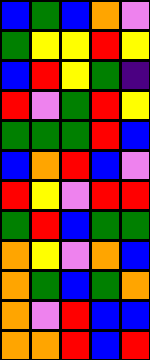[["blue", "green", "blue", "orange", "violet"], ["green", "yellow", "yellow", "red", "yellow"], ["blue", "red", "yellow", "green", "indigo"], ["red", "violet", "green", "red", "yellow"], ["green", "green", "green", "red", "blue"], ["blue", "orange", "red", "blue", "violet"], ["red", "yellow", "violet", "red", "red"], ["green", "red", "blue", "green", "green"], ["orange", "yellow", "violet", "orange", "blue"], ["orange", "green", "blue", "green", "orange"], ["orange", "violet", "red", "blue", "blue"], ["orange", "orange", "red", "blue", "red"]]